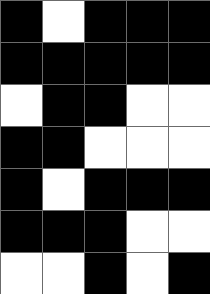[["black", "white", "black", "black", "black"], ["black", "black", "black", "black", "black"], ["white", "black", "black", "white", "white"], ["black", "black", "white", "white", "white"], ["black", "white", "black", "black", "black"], ["black", "black", "black", "white", "white"], ["white", "white", "black", "white", "black"]]